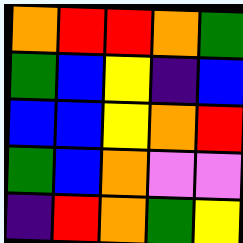[["orange", "red", "red", "orange", "green"], ["green", "blue", "yellow", "indigo", "blue"], ["blue", "blue", "yellow", "orange", "red"], ["green", "blue", "orange", "violet", "violet"], ["indigo", "red", "orange", "green", "yellow"]]